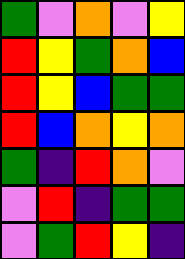[["green", "violet", "orange", "violet", "yellow"], ["red", "yellow", "green", "orange", "blue"], ["red", "yellow", "blue", "green", "green"], ["red", "blue", "orange", "yellow", "orange"], ["green", "indigo", "red", "orange", "violet"], ["violet", "red", "indigo", "green", "green"], ["violet", "green", "red", "yellow", "indigo"]]